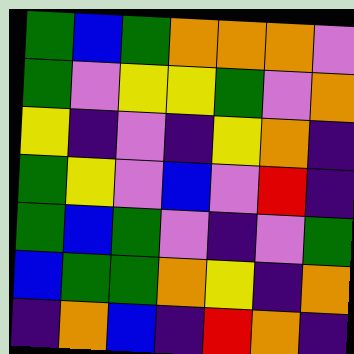[["green", "blue", "green", "orange", "orange", "orange", "violet"], ["green", "violet", "yellow", "yellow", "green", "violet", "orange"], ["yellow", "indigo", "violet", "indigo", "yellow", "orange", "indigo"], ["green", "yellow", "violet", "blue", "violet", "red", "indigo"], ["green", "blue", "green", "violet", "indigo", "violet", "green"], ["blue", "green", "green", "orange", "yellow", "indigo", "orange"], ["indigo", "orange", "blue", "indigo", "red", "orange", "indigo"]]